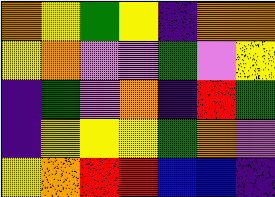[["orange", "yellow", "green", "yellow", "indigo", "orange", "orange"], ["yellow", "orange", "violet", "violet", "green", "violet", "yellow"], ["indigo", "green", "violet", "orange", "indigo", "red", "green"], ["indigo", "yellow", "yellow", "yellow", "green", "orange", "violet"], ["yellow", "orange", "red", "red", "blue", "blue", "indigo"]]